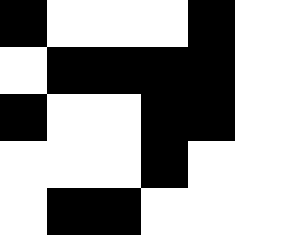[["black", "white", "white", "white", "black", "white"], ["white", "black", "black", "black", "black", "white"], ["black", "white", "white", "black", "black", "white"], ["white", "white", "white", "black", "white", "white"], ["white", "black", "black", "white", "white", "white"]]